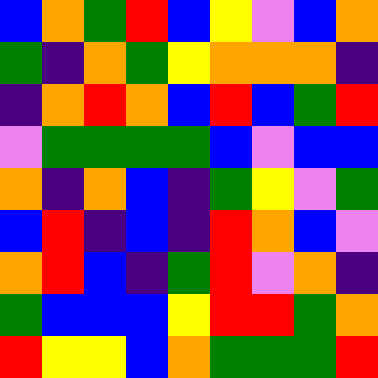[["blue", "orange", "green", "red", "blue", "yellow", "violet", "blue", "orange"], ["green", "indigo", "orange", "green", "yellow", "orange", "orange", "orange", "indigo"], ["indigo", "orange", "red", "orange", "blue", "red", "blue", "green", "red"], ["violet", "green", "green", "green", "green", "blue", "violet", "blue", "blue"], ["orange", "indigo", "orange", "blue", "indigo", "green", "yellow", "violet", "green"], ["blue", "red", "indigo", "blue", "indigo", "red", "orange", "blue", "violet"], ["orange", "red", "blue", "indigo", "green", "red", "violet", "orange", "indigo"], ["green", "blue", "blue", "blue", "yellow", "red", "red", "green", "orange"], ["red", "yellow", "yellow", "blue", "orange", "green", "green", "green", "red"]]